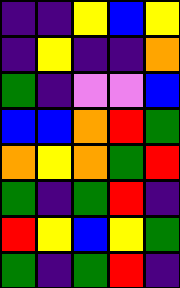[["indigo", "indigo", "yellow", "blue", "yellow"], ["indigo", "yellow", "indigo", "indigo", "orange"], ["green", "indigo", "violet", "violet", "blue"], ["blue", "blue", "orange", "red", "green"], ["orange", "yellow", "orange", "green", "red"], ["green", "indigo", "green", "red", "indigo"], ["red", "yellow", "blue", "yellow", "green"], ["green", "indigo", "green", "red", "indigo"]]